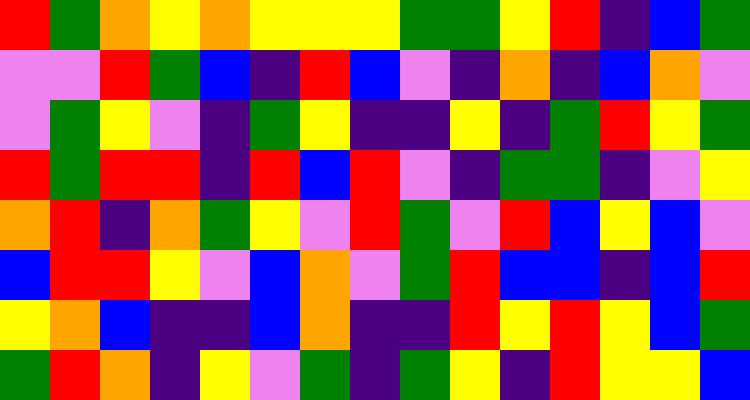[["red", "green", "orange", "yellow", "orange", "yellow", "yellow", "yellow", "green", "green", "yellow", "red", "indigo", "blue", "green"], ["violet", "violet", "red", "green", "blue", "indigo", "red", "blue", "violet", "indigo", "orange", "indigo", "blue", "orange", "violet"], ["violet", "green", "yellow", "violet", "indigo", "green", "yellow", "indigo", "indigo", "yellow", "indigo", "green", "red", "yellow", "green"], ["red", "green", "red", "red", "indigo", "red", "blue", "red", "violet", "indigo", "green", "green", "indigo", "violet", "yellow"], ["orange", "red", "indigo", "orange", "green", "yellow", "violet", "red", "green", "violet", "red", "blue", "yellow", "blue", "violet"], ["blue", "red", "red", "yellow", "violet", "blue", "orange", "violet", "green", "red", "blue", "blue", "indigo", "blue", "red"], ["yellow", "orange", "blue", "indigo", "indigo", "blue", "orange", "indigo", "indigo", "red", "yellow", "red", "yellow", "blue", "green"], ["green", "red", "orange", "indigo", "yellow", "violet", "green", "indigo", "green", "yellow", "indigo", "red", "yellow", "yellow", "blue"]]